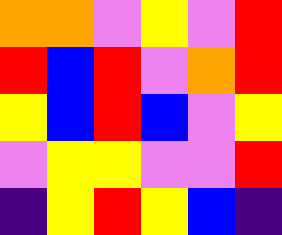[["orange", "orange", "violet", "yellow", "violet", "red"], ["red", "blue", "red", "violet", "orange", "red"], ["yellow", "blue", "red", "blue", "violet", "yellow"], ["violet", "yellow", "yellow", "violet", "violet", "red"], ["indigo", "yellow", "red", "yellow", "blue", "indigo"]]